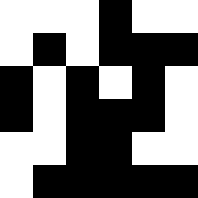[["white", "white", "white", "black", "white", "white"], ["white", "black", "white", "black", "black", "black"], ["black", "white", "black", "white", "black", "white"], ["black", "white", "black", "black", "black", "white"], ["white", "white", "black", "black", "white", "white"], ["white", "black", "black", "black", "black", "black"]]